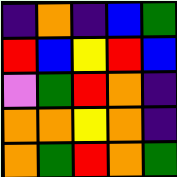[["indigo", "orange", "indigo", "blue", "green"], ["red", "blue", "yellow", "red", "blue"], ["violet", "green", "red", "orange", "indigo"], ["orange", "orange", "yellow", "orange", "indigo"], ["orange", "green", "red", "orange", "green"]]